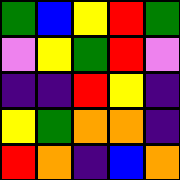[["green", "blue", "yellow", "red", "green"], ["violet", "yellow", "green", "red", "violet"], ["indigo", "indigo", "red", "yellow", "indigo"], ["yellow", "green", "orange", "orange", "indigo"], ["red", "orange", "indigo", "blue", "orange"]]